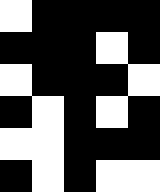[["white", "black", "black", "black", "black"], ["black", "black", "black", "white", "black"], ["white", "black", "black", "black", "white"], ["black", "white", "black", "white", "black"], ["white", "white", "black", "black", "black"], ["black", "white", "black", "white", "white"]]